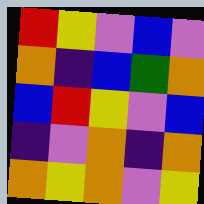[["red", "yellow", "violet", "blue", "violet"], ["orange", "indigo", "blue", "green", "orange"], ["blue", "red", "yellow", "violet", "blue"], ["indigo", "violet", "orange", "indigo", "orange"], ["orange", "yellow", "orange", "violet", "yellow"]]